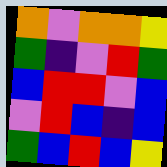[["orange", "violet", "orange", "orange", "yellow"], ["green", "indigo", "violet", "red", "green"], ["blue", "red", "red", "violet", "blue"], ["violet", "red", "blue", "indigo", "blue"], ["green", "blue", "red", "blue", "yellow"]]